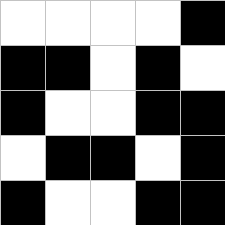[["white", "white", "white", "white", "black"], ["black", "black", "white", "black", "white"], ["black", "white", "white", "black", "black"], ["white", "black", "black", "white", "black"], ["black", "white", "white", "black", "black"]]